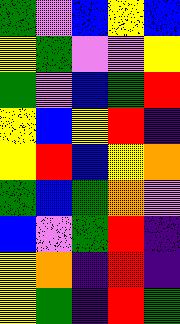[["green", "violet", "blue", "yellow", "blue"], ["yellow", "green", "violet", "violet", "yellow"], ["green", "violet", "blue", "green", "red"], ["yellow", "blue", "yellow", "red", "indigo"], ["yellow", "red", "blue", "yellow", "orange"], ["green", "blue", "green", "orange", "violet"], ["blue", "violet", "green", "red", "indigo"], ["yellow", "orange", "indigo", "red", "indigo"], ["yellow", "green", "indigo", "red", "green"]]